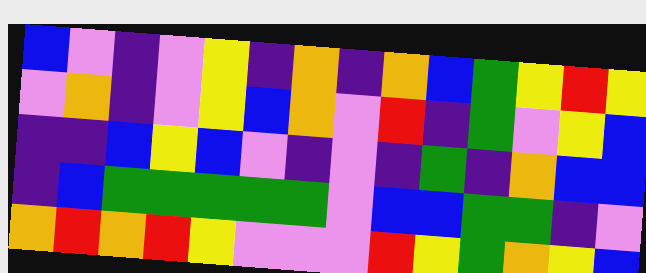[["blue", "violet", "indigo", "violet", "yellow", "indigo", "orange", "indigo", "orange", "blue", "green", "yellow", "red", "yellow"], ["violet", "orange", "indigo", "violet", "yellow", "blue", "orange", "violet", "red", "indigo", "green", "violet", "yellow", "blue"], ["indigo", "indigo", "blue", "yellow", "blue", "violet", "indigo", "violet", "indigo", "green", "indigo", "orange", "blue", "blue"], ["indigo", "blue", "green", "green", "green", "green", "green", "violet", "blue", "blue", "green", "green", "indigo", "violet"], ["orange", "red", "orange", "red", "yellow", "violet", "violet", "violet", "red", "yellow", "green", "orange", "yellow", "blue"]]